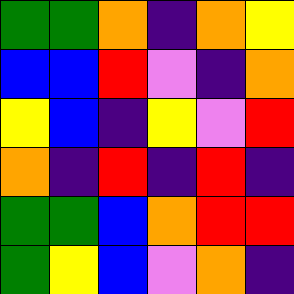[["green", "green", "orange", "indigo", "orange", "yellow"], ["blue", "blue", "red", "violet", "indigo", "orange"], ["yellow", "blue", "indigo", "yellow", "violet", "red"], ["orange", "indigo", "red", "indigo", "red", "indigo"], ["green", "green", "blue", "orange", "red", "red"], ["green", "yellow", "blue", "violet", "orange", "indigo"]]